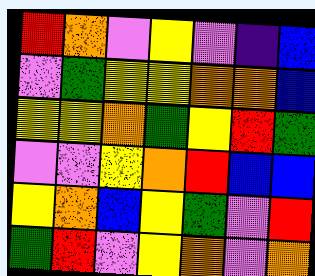[["red", "orange", "violet", "yellow", "violet", "indigo", "blue"], ["violet", "green", "yellow", "yellow", "orange", "orange", "blue"], ["yellow", "yellow", "orange", "green", "yellow", "red", "green"], ["violet", "violet", "yellow", "orange", "red", "blue", "blue"], ["yellow", "orange", "blue", "yellow", "green", "violet", "red"], ["green", "red", "violet", "yellow", "orange", "violet", "orange"]]